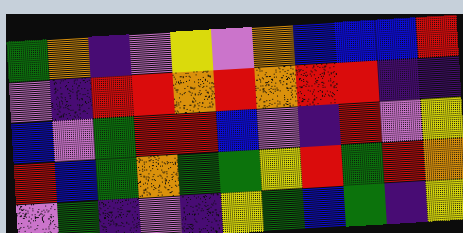[["green", "orange", "indigo", "violet", "yellow", "violet", "orange", "blue", "blue", "blue", "red"], ["violet", "indigo", "red", "red", "orange", "red", "orange", "red", "red", "indigo", "indigo"], ["blue", "violet", "green", "red", "red", "blue", "violet", "indigo", "red", "violet", "yellow"], ["red", "blue", "green", "orange", "green", "green", "yellow", "red", "green", "red", "orange"], ["violet", "green", "indigo", "violet", "indigo", "yellow", "green", "blue", "green", "indigo", "yellow"]]